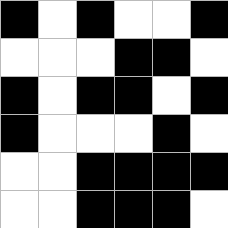[["black", "white", "black", "white", "white", "black"], ["white", "white", "white", "black", "black", "white"], ["black", "white", "black", "black", "white", "black"], ["black", "white", "white", "white", "black", "white"], ["white", "white", "black", "black", "black", "black"], ["white", "white", "black", "black", "black", "white"]]